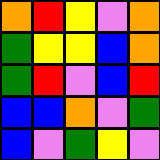[["orange", "red", "yellow", "violet", "orange"], ["green", "yellow", "yellow", "blue", "orange"], ["green", "red", "violet", "blue", "red"], ["blue", "blue", "orange", "violet", "green"], ["blue", "violet", "green", "yellow", "violet"]]